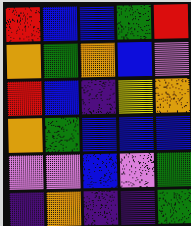[["red", "blue", "blue", "green", "red"], ["orange", "green", "orange", "blue", "violet"], ["red", "blue", "indigo", "yellow", "orange"], ["orange", "green", "blue", "blue", "blue"], ["violet", "violet", "blue", "violet", "green"], ["indigo", "orange", "indigo", "indigo", "green"]]